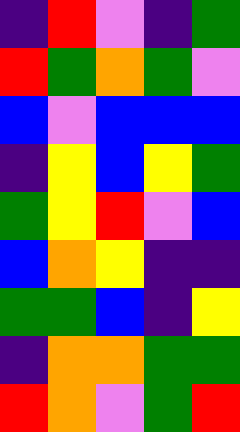[["indigo", "red", "violet", "indigo", "green"], ["red", "green", "orange", "green", "violet"], ["blue", "violet", "blue", "blue", "blue"], ["indigo", "yellow", "blue", "yellow", "green"], ["green", "yellow", "red", "violet", "blue"], ["blue", "orange", "yellow", "indigo", "indigo"], ["green", "green", "blue", "indigo", "yellow"], ["indigo", "orange", "orange", "green", "green"], ["red", "orange", "violet", "green", "red"]]